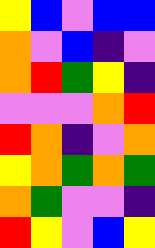[["yellow", "blue", "violet", "blue", "blue"], ["orange", "violet", "blue", "indigo", "violet"], ["orange", "red", "green", "yellow", "indigo"], ["violet", "violet", "violet", "orange", "red"], ["red", "orange", "indigo", "violet", "orange"], ["yellow", "orange", "green", "orange", "green"], ["orange", "green", "violet", "violet", "indigo"], ["red", "yellow", "violet", "blue", "yellow"]]